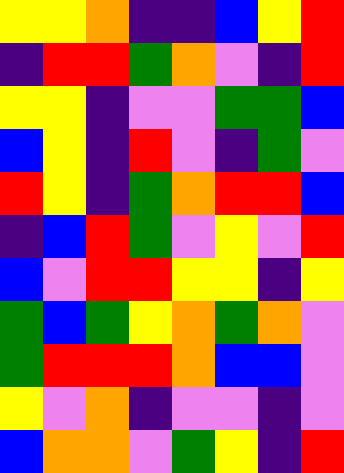[["yellow", "yellow", "orange", "indigo", "indigo", "blue", "yellow", "red"], ["indigo", "red", "red", "green", "orange", "violet", "indigo", "red"], ["yellow", "yellow", "indigo", "violet", "violet", "green", "green", "blue"], ["blue", "yellow", "indigo", "red", "violet", "indigo", "green", "violet"], ["red", "yellow", "indigo", "green", "orange", "red", "red", "blue"], ["indigo", "blue", "red", "green", "violet", "yellow", "violet", "red"], ["blue", "violet", "red", "red", "yellow", "yellow", "indigo", "yellow"], ["green", "blue", "green", "yellow", "orange", "green", "orange", "violet"], ["green", "red", "red", "red", "orange", "blue", "blue", "violet"], ["yellow", "violet", "orange", "indigo", "violet", "violet", "indigo", "violet"], ["blue", "orange", "orange", "violet", "green", "yellow", "indigo", "red"]]